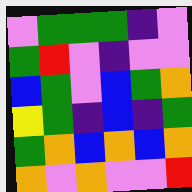[["violet", "green", "green", "green", "indigo", "violet"], ["green", "red", "violet", "indigo", "violet", "violet"], ["blue", "green", "violet", "blue", "green", "orange"], ["yellow", "green", "indigo", "blue", "indigo", "green"], ["green", "orange", "blue", "orange", "blue", "orange"], ["orange", "violet", "orange", "violet", "violet", "red"]]